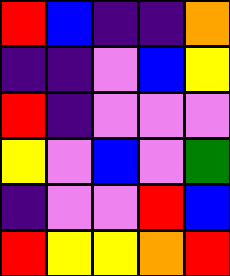[["red", "blue", "indigo", "indigo", "orange"], ["indigo", "indigo", "violet", "blue", "yellow"], ["red", "indigo", "violet", "violet", "violet"], ["yellow", "violet", "blue", "violet", "green"], ["indigo", "violet", "violet", "red", "blue"], ["red", "yellow", "yellow", "orange", "red"]]